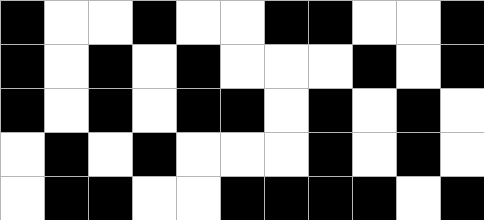[["black", "white", "white", "black", "white", "white", "black", "black", "white", "white", "black"], ["black", "white", "black", "white", "black", "white", "white", "white", "black", "white", "black"], ["black", "white", "black", "white", "black", "black", "white", "black", "white", "black", "white"], ["white", "black", "white", "black", "white", "white", "white", "black", "white", "black", "white"], ["white", "black", "black", "white", "white", "black", "black", "black", "black", "white", "black"]]